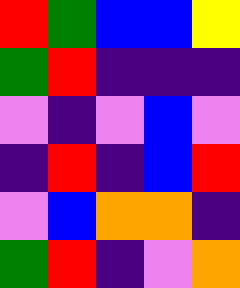[["red", "green", "blue", "blue", "yellow"], ["green", "red", "indigo", "indigo", "indigo"], ["violet", "indigo", "violet", "blue", "violet"], ["indigo", "red", "indigo", "blue", "red"], ["violet", "blue", "orange", "orange", "indigo"], ["green", "red", "indigo", "violet", "orange"]]